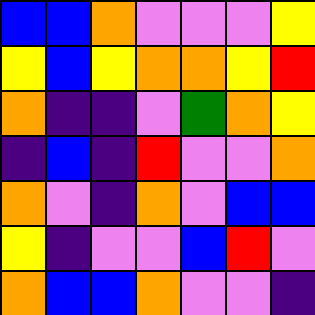[["blue", "blue", "orange", "violet", "violet", "violet", "yellow"], ["yellow", "blue", "yellow", "orange", "orange", "yellow", "red"], ["orange", "indigo", "indigo", "violet", "green", "orange", "yellow"], ["indigo", "blue", "indigo", "red", "violet", "violet", "orange"], ["orange", "violet", "indigo", "orange", "violet", "blue", "blue"], ["yellow", "indigo", "violet", "violet", "blue", "red", "violet"], ["orange", "blue", "blue", "orange", "violet", "violet", "indigo"]]